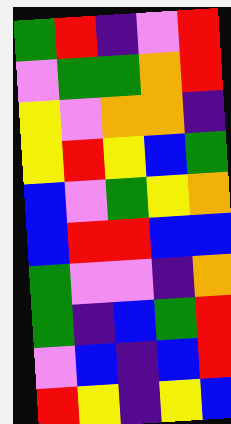[["green", "red", "indigo", "violet", "red"], ["violet", "green", "green", "orange", "red"], ["yellow", "violet", "orange", "orange", "indigo"], ["yellow", "red", "yellow", "blue", "green"], ["blue", "violet", "green", "yellow", "orange"], ["blue", "red", "red", "blue", "blue"], ["green", "violet", "violet", "indigo", "orange"], ["green", "indigo", "blue", "green", "red"], ["violet", "blue", "indigo", "blue", "red"], ["red", "yellow", "indigo", "yellow", "blue"]]